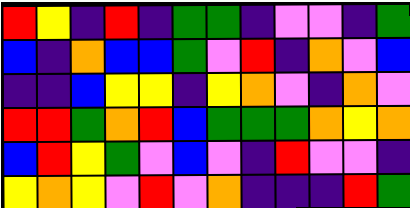[["red", "yellow", "indigo", "red", "indigo", "green", "green", "indigo", "violet", "violet", "indigo", "green"], ["blue", "indigo", "orange", "blue", "blue", "green", "violet", "red", "indigo", "orange", "violet", "blue"], ["indigo", "indigo", "blue", "yellow", "yellow", "indigo", "yellow", "orange", "violet", "indigo", "orange", "violet"], ["red", "red", "green", "orange", "red", "blue", "green", "green", "green", "orange", "yellow", "orange"], ["blue", "red", "yellow", "green", "violet", "blue", "violet", "indigo", "red", "violet", "violet", "indigo"], ["yellow", "orange", "yellow", "violet", "red", "violet", "orange", "indigo", "indigo", "indigo", "red", "green"]]